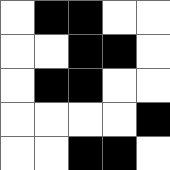[["white", "black", "black", "white", "white"], ["white", "white", "black", "black", "white"], ["white", "black", "black", "white", "white"], ["white", "white", "white", "white", "black"], ["white", "white", "black", "black", "white"]]